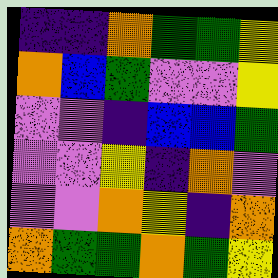[["indigo", "indigo", "orange", "green", "green", "yellow"], ["orange", "blue", "green", "violet", "violet", "yellow"], ["violet", "violet", "indigo", "blue", "blue", "green"], ["violet", "violet", "yellow", "indigo", "orange", "violet"], ["violet", "violet", "orange", "yellow", "indigo", "orange"], ["orange", "green", "green", "orange", "green", "yellow"]]